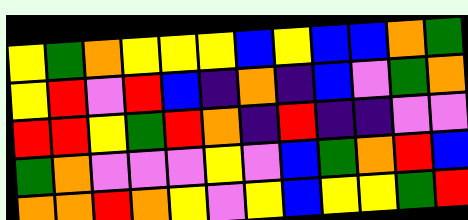[["yellow", "green", "orange", "yellow", "yellow", "yellow", "blue", "yellow", "blue", "blue", "orange", "green"], ["yellow", "red", "violet", "red", "blue", "indigo", "orange", "indigo", "blue", "violet", "green", "orange"], ["red", "red", "yellow", "green", "red", "orange", "indigo", "red", "indigo", "indigo", "violet", "violet"], ["green", "orange", "violet", "violet", "violet", "yellow", "violet", "blue", "green", "orange", "red", "blue"], ["orange", "orange", "red", "orange", "yellow", "violet", "yellow", "blue", "yellow", "yellow", "green", "red"]]